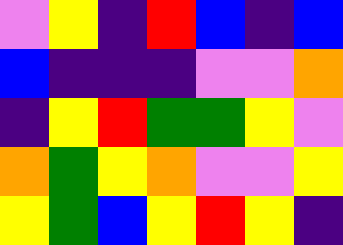[["violet", "yellow", "indigo", "red", "blue", "indigo", "blue"], ["blue", "indigo", "indigo", "indigo", "violet", "violet", "orange"], ["indigo", "yellow", "red", "green", "green", "yellow", "violet"], ["orange", "green", "yellow", "orange", "violet", "violet", "yellow"], ["yellow", "green", "blue", "yellow", "red", "yellow", "indigo"]]